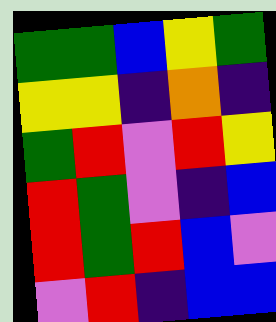[["green", "green", "blue", "yellow", "green"], ["yellow", "yellow", "indigo", "orange", "indigo"], ["green", "red", "violet", "red", "yellow"], ["red", "green", "violet", "indigo", "blue"], ["red", "green", "red", "blue", "violet"], ["violet", "red", "indigo", "blue", "blue"]]